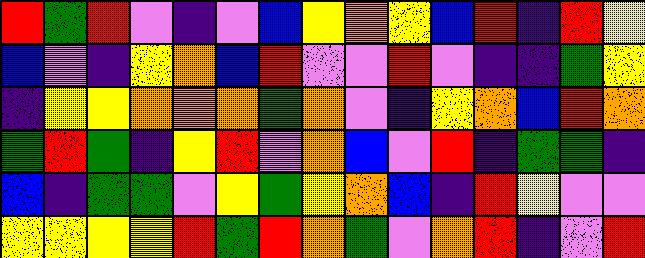[["red", "green", "red", "violet", "indigo", "violet", "blue", "yellow", "orange", "yellow", "blue", "red", "indigo", "red", "yellow"], ["blue", "violet", "indigo", "yellow", "orange", "blue", "red", "violet", "violet", "red", "violet", "indigo", "indigo", "green", "yellow"], ["indigo", "yellow", "yellow", "orange", "orange", "orange", "green", "orange", "violet", "indigo", "yellow", "orange", "blue", "red", "orange"], ["green", "red", "green", "indigo", "yellow", "red", "violet", "orange", "blue", "violet", "red", "indigo", "green", "green", "indigo"], ["blue", "indigo", "green", "green", "violet", "yellow", "green", "yellow", "orange", "blue", "indigo", "red", "yellow", "violet", "violet"], ["yellow", "yellow", "yellow", "yellow", "red", "green", "red", "orange", "green", "violet", "orange", "red", "indigo", "violet", "red"]]